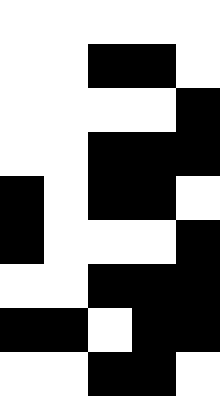[["white", "white", "white", "white", "white"], ["white", "white", "black", "black", "white"], ["white", "white", "white", "white", "black"], ["white", "white", "black", "black", "black"], ["black", "white", "black", "black", "white"], ["black", "white", "white", "white", "black"], ["white", "white", "black", "black", "black"], ["black", "black", "white", "black", "black"], ["white", "white", "black", "black", "white"]]